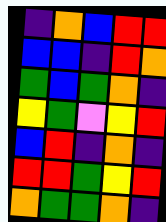[["indigo", "orange", "blue", "red", "red"], ["blue", "blue", "indigo", "red", "orange"], ["green", "blue", "green", "orange", "indigo"], ["yellow", "green", "violet", "yellow", "red"], ["blue", "red", "indigo", "orange", "indigo"], ["red", "red", "green", "yellow", "red"], ["orange", "green", "green", "orange", "indigo"]]